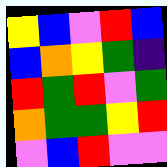[["yellow", "blue", "violet", "red", "blue"], ["blue", "orange", "yellow", "green", "indigo"], ["red", "green", "red", "violet", "green"], ["orange", "green", "green", "yellow", "red"], ["violet", "blue", "red", "violet", "violet"]]